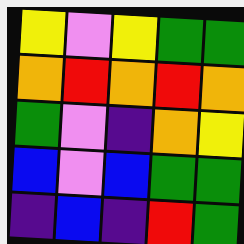[["yellow", "violet", "yellow", "green", "green"], ["orange", "red", "orange", "red", "orange"], ["green", "violet", "indigo", "orange", "yellow"], ["blue", "violet", "blue", "green", "green"], ["indigo", "blue", "indigo", "red", "green"]]